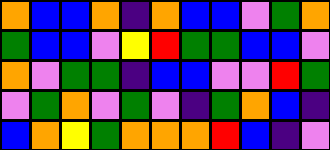[["orange", "blue", "blue", "orange", "indigo", "orange", "blue", "blue", "violet", "green", "orange"], ["green", "blue", "blue", "violet", "yellow", "red", "green", "green", "blue", "blue", "violet"], ["orange", "violet", "green", "green", "indigo", "blue", "blue", "violet", "violet", "red", "green"], ["violet", "green", "orange", "violet", "green", "violet", "indigo", "green", "orange", "blue", "indigo"], ["blue", "orange", "yellow", "green", "orange", "orange", "orange", "red", "blue", "indigo", "violet"]]